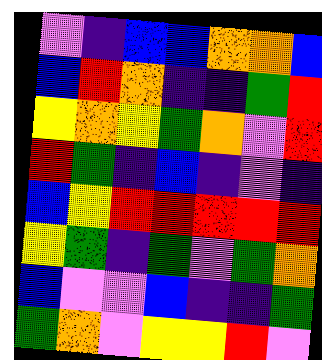[["violet", "indigo", "blue", "blue", "orange", "orange", "blue"], ["blue", "red", "orange", "indigo", "indigo", "green", "red"], ["yellow", "orange", "yellow", "green", "orange", "violet", "red"], ["red", "green", "indigo", "blue", "indigo", "violet", "indigo"], ["blue", "yellow", "red", "red", "red", "red", "red"], ["yellow", "green", "indigo", "green", "violet", "green", "orange"], ["blue", "violet", "violet", "blue", "indigo", "indigo", "green"], ["green", "orange", "violet", "yellow", "yellow", "red", "violet"]]